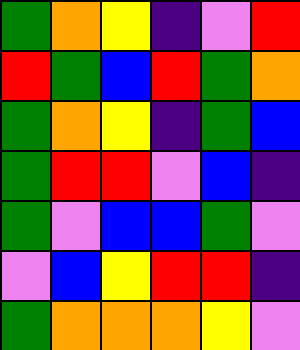[["green", "orange", "yellow", "indigo", "violet", "red"], ["red", "green", "blue", "red", "green", "orange"], ["green", "orange", "yellow", "indigo", "green", "blue"], ["green", "red", "red", "violet", "blue", "indigo"], ["green", "violet", "blue", "blue", "green", "violet"], ["violet", "blue", "yellow", "red", "red", "indigo"], ["green", "orange", "orange", "orange", "yellow", "violet"]]